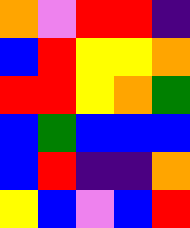[["orange", "violet", "red", "red", "indigo"], ["blue", "red", "yellow", "yellow", "orange"], ["red", "red", "yellow", "orange", "green"], ["blue", "green", "blue", "blue", "blue"], ["blue", "red", "indigo", "indigo", "orange"], ["yellow", "blue", "violet", "blue", "red"]]